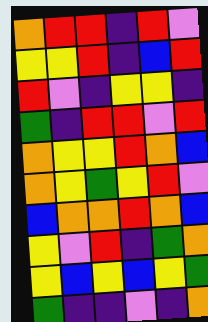[["orange", "red", "red", "indigo", "red", "violet"], ["yellow", "yellow", "red", "indigo", "blue", "red"], ["red", "violet", "indigo", "yellow", "yellow", "indigo"], ["green", "indigo", "red", "red", "violet", "red"], ["orange", "yellow", "yellow", "red", "orange", "blue"], ["orange", "yellow", "green", "yellow", "red", "violet"], ["blue", "orange", "orange", "red", "orange", "blue"], ["yellow", "violet", "red", "indigo", "green", "orange"], ["yellow", "blue", "yellow", "blue", "yellow", "green"], ["green", "indigo", "indigo", "violet", "indigo", "orange"]]